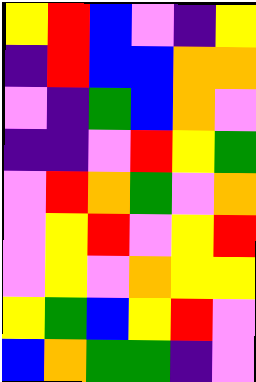[["yellow", "red", "blue", "violet", "indigo", "yellow"], ["indigo", "red", "blue", "blue", "orange", "orange"], ["violet", "indigo", "green", "blue", "orange", "violet"], ["indigo", "indigo", "violet", "red", "yellow", "green"], ["violet", "red", "orange", "green", "violet", "orange"], ["violet", "yellow", "red", "violet", "yellow", "red"], ["violet", "yellow", "violet", "orange", "yellow", "yellow"], ["yellow", "green", "blue", "yellow", "red", "violet"], ["blue", "orange", "green", "green", "indigo", "violet"]]